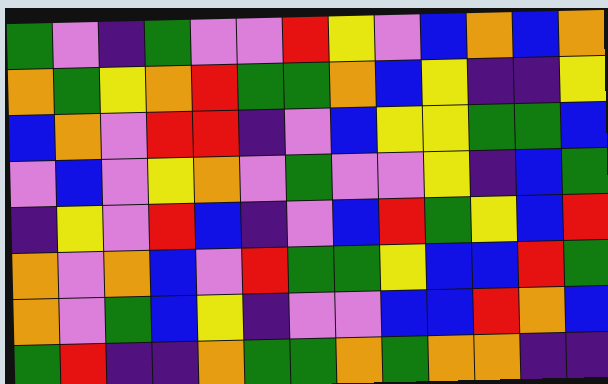[["green", "violet", "indigo", "green", "violet", "violet", "red", "yellow", "violet", "blue", "orange", "blue", "orange"], ["orange", "green", "yellow", "orange", "red", "green", "green", "orange", "blue", "yellow", "indigo", "indigo", "yellow"], ["blue", "orange", "violet", "red", "red", "indigo", "violet", "blue", "yellow", "yellow", "green", "green", "blue"], ["violet", "blue", "violet", "yellow", "orange", "violet", "green", "violet", "violet", "yellow", "indigo", "blue", "green"], ["indigo", "yellow", "violet", "red", "blue", "indigo", "violet", "blue", "red", "green", "yellow", "blue", "red"], ["orange", "violet", "orange", "blue", "violet", "red", "green", "green", "yellow", "blue", "blue", "red", "green"], ["orange", "violet", "green", "blue", "yellow", "indigo", "violet", "violet", "blue", "blue", "red", "orange", "blue"], ["green", "red", "indigo", "indigo", "orange", "green", "green", "orange", "green", "orange", "orange", "indigo", "indigo"]]